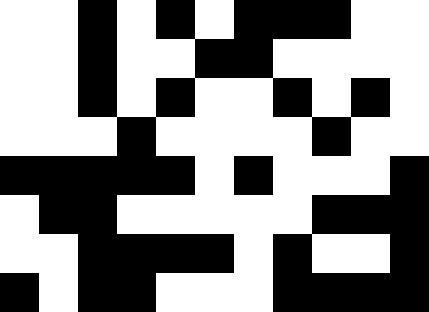[["white", "white", "black", "white", "black", "white", "black", "black", "black", "white", "white"], ["white", "white", "black", "white", "white", "black", "black", "white", "white", "white", "white"], ["white", "white", "black", "white", "black", "white", "white", "black", "white", "black", "white"], ["white", "white", "white", "black", "white", "white", "white", "white", "black", "white", "white"], ["black", "black", "black", "black", "black", "white", "black", "white", "white", "white", "black"], ["white", "black", "black", "white", "white", "white", "white", "white", "black", "black", "black"], ["white", "white", "black", "black", "black", "black", "white", "black", "white", "white", "black"], ["black", "white", "black", "black", "white", "white", "white", "black", "black", "black", "black"]]